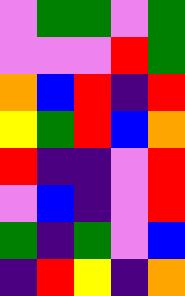[["violet", "green", "green", "violet", "green"], ["violet", "violet", "violet", "red", "green"], ["orange", "blue", "red", "indigo", "red"], ["yellow", "green", "red", "blue", "orange"], ["red", "indigo", "indigo", "violet", "red"], ["violet", "blue", "indigo", "violet", "red"], ["green", "indigo", "green", "violet", "blue"], ["indigo", "red", "yellow", "indigo", "orange"]]